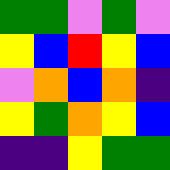[["green", "green", "violet", "green", "violet"], ["yellow", "blue", "red", "yellow", "blue"], ["violet", "orange", "blue", "orange", "indigo"], ["yellow", "green", "orange", "yellow", "blue"], ["indigo", "indigo", "yellow", "green", "green"]]